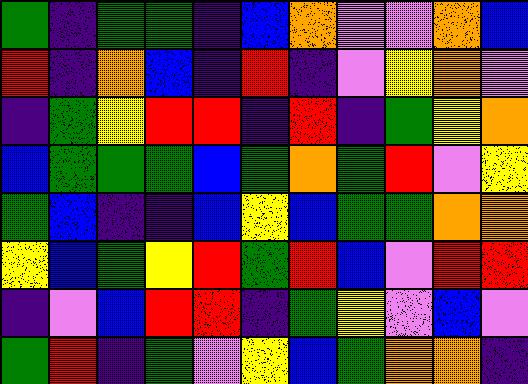[["green", "indigo", "green", "green", "indigo", "blue", "orange", "violet", "violet", "orange", "blue"], ["red", "indigo", "orange", "blue", "indigo", "red", "indigo", "violet", "yellow", "orange", "violet"], ["indigo", "green", "yellow", "red", "red", "indigo", "red", "indigo", "green", "yellow", "orange"], ["blue", "green", "green", "green", "blue", "green", "orange", "green", "red", "violet", "yellow"], ["green", "blue", "indigo", "indigo", "blue", "yellow", "blue", "green", "green", "orange", "orange"], ["yellow", "blue", "green", "yellow", "red", "green", "red", "blue", "violet", "red", "red"], ["indigo", "violet", "blue", "red", "red", "indigo", "green", "yellow", "violet", "blue", "violet"], ["green", "red", "indigo", "green", "violet", "yellow", "blue", "green", "orange", "orange", "indigo"]]